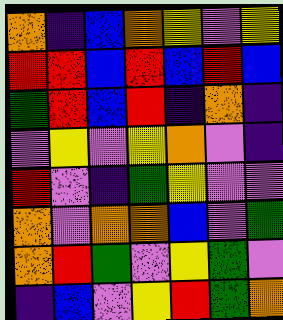[["orange", "indigo", "blue", "orange", "yellow", "violet", "yellow"], ["red", "red", "blue", "red", "blue", "red", "blue"], ["green", "red", "blue", "red", "indigo", "orange", "indigo"], ["violet", "yellow", "violet", "yellow", "orange", "violet", "indigo"], ["red", "violet", "indigo", "green", "yellow", "violet", "violet"], ["orange", "violet", "orange", "orange", "blue", "violet", "green"], ["orange", "red", "green", "violet", "yellow", "green", "violet"], ["indigo", "blue", "violet", "yellow", "red", "green", "orange"]]